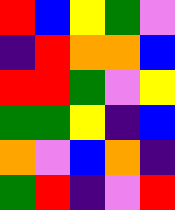[["red", "blue", "yellow", "green", "violet"], ["indigo", "red", "orange", "orange", "blue"], ["red", "red", "green", "violet", "yellow"], ["green", "green", "yellow", "indigo", "blue"], ["orange", "violet", "blue", "orange", "indigo"], ["green", "red", "indigo", "violet", "red"]]